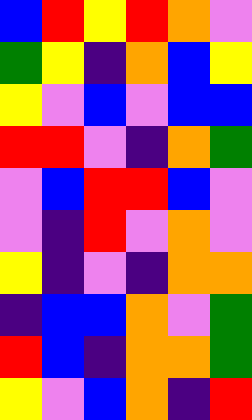[["blue", "red", "yellow", "red", "orange", "violet"], ["green", "yellow", "indigo", "orange", "blue", "yellow"], ["yellow", "violet", "blue", "violet", "blue", "blue"], ["red", "red", "violet", "indigo", "orange", "green"], ["violet", "blue", "red", "red", "blue", "violet"], ["violet", "indigo", "red", "violet", "orange", "violet"], ["yellow", "indigo", "violet", "indigo", "orange", "orange"], ["indigo", "blue", "blue", "orange", "violet", "green"], ["red", "blue", "indigo", "orange", "orange", "green"], ["yellow", "violet", "blue", "orange", "indigo", "red"]]